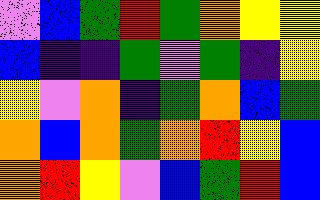[["violet", "blue", "green", "red", "green", "orange", "yellow", "yellow"], ["blue", "indigo", "indigo", "green", "violet", "green", "indigo", "yellow"], ["yellow", "violet", "orange", "indigo", "green", "orange", "blue", "green"], ["orange", "blue", "orange", "green", "orange", "red", "yellow", "blue"], ["orange", "red", "yellow", "violet", "blue", "green", "red", "blue"]]